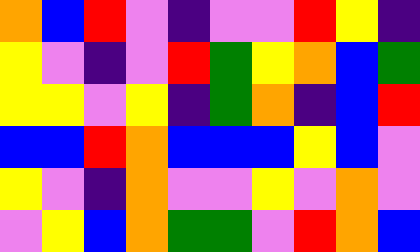[["orange", "blue", "red", "violet", "indigo", "violet", "violet", "red", "yellow", "indigo"], ["yellow", "violet", "indigo", "violet", "red", "green", "yellow", "orange", "blue", "green"], ["yellow", "yellow", "violet", "yellow", "indigo", "green", "orange", "indigo", "blue", "red"], ["blue", "blue", "red", "orange", "blue", "blue", "blue", "yellow", "blue", "violet"], ["yellow", "violet", "indigo", "orange", "violet", "violet", "yellow", "violet", "orange", "violet"], ["violet", "yellow", "blue", "orange", "green", "green", "violet", "red", "orange", "blue"]]